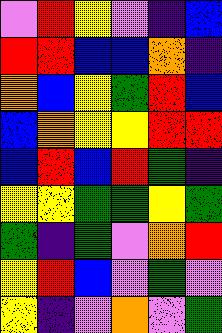[["violet", "red", "yellow", "violet", "indigo", "blue"], ["red", "red", "blue", "blue", "orange", "indigo"], ["orange", "blue", "yellow", "green", "red", "blue"], ["blue", "orange", "yellow", "yellow", "red", "red"], ["blue", "red", "blue", "red", "green", "indigo"], ["yellow", "yellow", "green", "green", "yellow", "green"], ["green", "indigo", "green", "violet", "orange", "red"], ["yellow", "red", "blue", "violet", "green", "violet"], ["yellow", "indigo", "violet", "orange", "violet", "green"]]